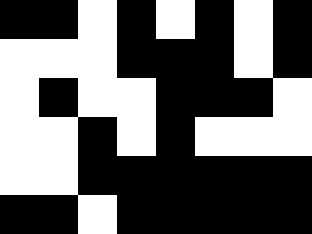[["black", "black", "white", "black", "white", "black", "white", "black"], ["white", "white", "white", "black", "black", "black", "white", "black"], ["white", "black", "white", "white", "black", "black", "black", "white"], ["white", "white", "black", "white", "black", "white", "white", "white"], ["white", "white", "black", "black", "black", "black", "black", "black"], ["black", "black", "white", "black", "black", "black", "black", "black"]]